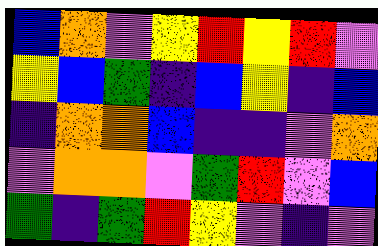[["blue", "orange", "violet", "yellow", "red", "yellow", "red", "violet"], ["yellow", "blue", "green", "indigo", "blue", "yellow", "indigo", "blue"], ["indigo", "orange", "orange", "blue", "indigo", "indigo", "violet", "orange"], ["violet", "orange", "orange", "violet", "green", "red", "violet", "blue"], ["green", "indigo", "green", "red", "yellow", "violet", "indigo", "violet"]]